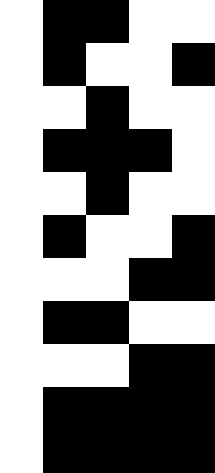[["white", "black", "black", "white", "white"], ["white", "black", "white", "white", "black"], ["white", "white", "black", "white", "white"], ["white", "black", "black", "black", "white"], ["white", "white", "black", "white", "white"], ["white", "black", "white", "white", "black"], ["white", "white", "white", "black", "black"], ["white", "black", "black", "white", "white"], ["white", "white", "white", "black", "black"], ["white", "black", "black", "black", "black"], ["white", "black", "black", "black", "black"]]